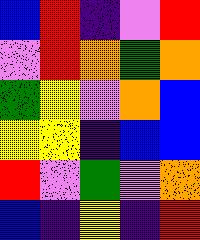[["blue", "red", "indigo", "violet", "red"], ["violet", "red", "orange", "green", "orange"], ["green", "yellow", "violet", "orange", "blue"], ["yellow", "yellow", "indigo", "blue", "blue"], ["red", "violet", "green", "violet", "orange"], ["blue", "indigo", "yellow", "indigo", "red"]]